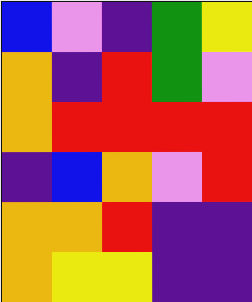[["blue", "violet", "indigo", "green", "yellow"], ["orange", "indigo", "red", "green", "violet"], ["orange", "red", "red", "red", "red"], ["indigo", "blue", "orange", "violet", "red"], ["orange", "orange", "red", "indigo", "indigo"], ["orange", "yellow", "yellow", "indigo", "indigo"]]